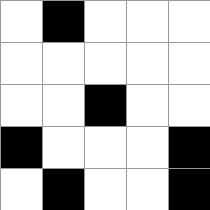[["white", "black", "white", "white", "white"], ["white", "white", "white", "white", "white"], ["white", "white", "black", "white", "white"], ["black", "white", "white", "white", "black"], ["white", "black", "white", "white", "black"]]